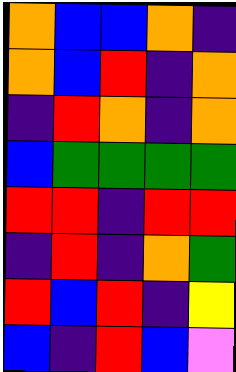[["orange", "blue", "blue", "orange", "indigo"], ["orange", "blue", "red", "indigo", "orange"], ["indigo", "red", "orange", "indigo", "orange"], ["blue", "green", "green", "green", "green"], ["red", "red", "indigo", "red", "red"], ["indigo", "red", "indigo", "orange", "green"], ["red", "blue", "red", "indigo", "yellow"], ["blue", "indigo", "red", "blue", "violet"]]